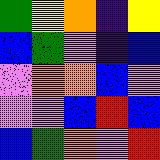[["green", "yellow", "orange", "indigo", "yellow"], ["blue", "green", "violet", "indigo", "blue"], ["violet", "orange", "orange", "blue", "violet"], ["violet", "violet", "blue", "red", "blue"], ["blue", "green", "orange", "violet", "red"]]